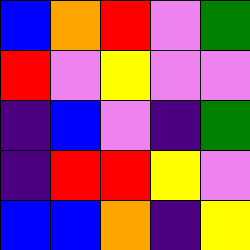[["blue", "orange", "red", "violet", "green"], ["red", "violet", "yellow", "violet", "violet"], ["indigo", "blue", "violet", "indigo", "green"], ["indigo", "red", "red", "yellow", "violet"], ["blue", "blue", "orange", "indigo", "yellow"]]